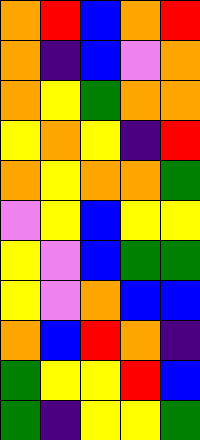[["orange", "red", "blue", "orange", "red"], ["orange", "indigo", "blue", "violet", "orange"], ["orange", "yellow", "green", "orange", "orange"], ["yellow", "orange", "yellow", "indigo", "red"], ["orange", "yellow", "orange", "orange", "green"], ["violet", "yellow", "blue", "yellow", "yellow"], ["yellow", "violet", "blue", "green", "green"], ["yellow", "violet", "orange", "blue", "blue"], ["orange", "blue", "red", "orange", "indigo"], ["green", "yellow", "yellow", "red", "blue"], ["green", "indigo", "yellow", "yellow", "green"]]